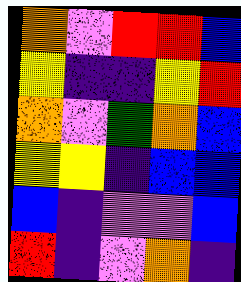[["orange", "violet", "red", "red", "blue"], ["yellow", "indigo", "indigo", "yellow", "red"], ["orange", "violet", "green", "orange", "blue"], ["yellow", "yellow", "indigo", "blue", "blue"], ["blue", "indigo", "violet", "violet", "blue"], ["red", "indigo", "violet", "orange", "indigo"]]